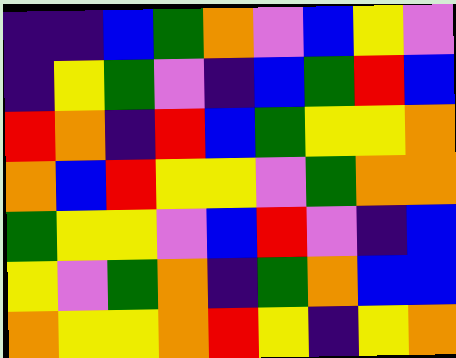[["indigo", "indigo", "blue", "green", "orange", "violet", "blue", "yellow", "violet"], ["indigo", "yellow", "green", "violet", "indigo", "blue", "green", "red", "blue"], ["red", "orange", "indigo", "red", "blue", "green", "yellow", "yellow", "orange"], ["orange", "blue", "red", "yellow", "yellow", "violet", "green", "orange", "orange"], ["green", "yellow", "yellow", "violet", "blue", "red", "violet", "indigo", "blue"], ["yellow", "violet", "green", "orange", "indigo", "green", "orange", "blue", "blue"], ["orange", "yellow", "yellow", "orange", "red", "yellow", "indigo", "yellow", "orange"]]